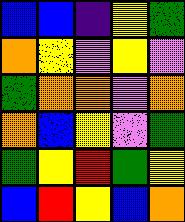[["blue", "blue", "indigo", "yellow", "green"], ["orange", "yellow", "violet", "yellow", "violet"], ["green", "orange", "orange", "violet", "orange"], ["orange", "blue", "yellow", "violet", "green"], ["green", "yellow", "red", "green", "yellow"], ["blue", "red", "yellow", "blue", "orange"]]